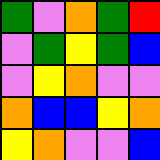[["green", "violet", "orange", "green", "red"], ["violet", "green", "yellow", "green", "blue"], ["violet", "yellow", "orange", "violet", "violet"], ["orange", "blue", "blue", "yellow", "orange"], ["yellow", "orange", "violet", "violet", "blue"]]